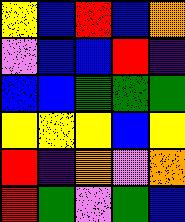[["yellow", "blue", "red", "blue", "orange"], ["violet", "blue", "blue", "red", "indigo"], ["blue", "blue", "green", "green", "green"], ["yellow", "yellow", "yellow", "blue", "yellow"], ["red", "indigo", "orange", "violet", "orange"], ["red", "green", "violet", "green", "blue"]]